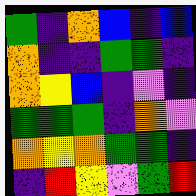[["green", "indigo", "orange", "blue", "indigo", "blue"], ["orange", "indigo", "indigo", "green", "green", "indigo"], ["orange", "yellow", "blue", "indigo", "violet", "indigo"], ["green", "green", "green", "indigo", "orange", "violet"], ["orange", "yellow", "orange", "green", "green", "indigo"], ["indigo", "red", "yellow", "violet", "green", "red"]]